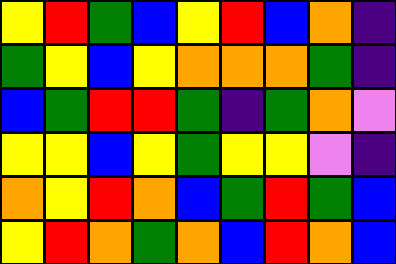[["yellow", "red", "green", "blue", "yellow", "red", "blue", "orange", "indigo"], ["green", "yellow", "blue", "yellow", "orange", "orange", "orange", "green", "indigo"], ["blue", "green", "red", "red", "green", "indigo", "green", "orange", "violet"], ["yellow", "yellow", "blue", "yellow", "green", "yellow", "yellow", "violet", "indigo"], ["orange", "yellow", "red", "orange", "blue", "green", "red", "green", "blue"], ["yellow", "red", "orange", "green", "orange", "blue", "red", "orange", "blue"]]